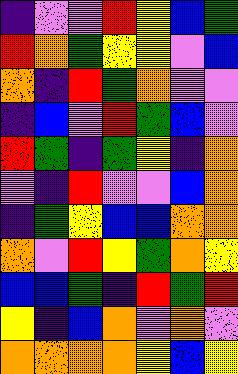[["indigo", "violet", "violet", "red", "yellow", "blue", "green"], ["red", "orange", "green", "yellow", "yellow", "violet", "blue"], ["orange", "indigo", "red", "green", "orange", "violet", "violet"], ["indigo", "blue", "violet", "red", "green", "blue", "violet"], ["red", "green", "indigo", "green", "yellow", "indigo", "orange"], ["violet", "indigo", "red", "violet", "violet", "blue", "orange"], ["indigo", "green", "yellow", "blue", "blue", "orange", "orange"], ["orange", "violet", "red", "yellow", "green", "orange", "yellow"], ["blue", "blue", "green", "indigo", "red", "green", "red"], ["yellow", "indigo", "blue", "orange", "violet", "orange", "violet"], ["orange", "orange", "orange", "orange", "yellow", "blue", "yellow"]]